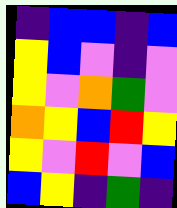[["indigo", "blue", "blue", "indigo", "blue"], ["yellow", "blue", "violet", "indigo", "violet"], ["yellow", "violet", "orange", "green", "violet"], ["orange", "yellow", "blue", "red", "yellow"], ["yellow", "violet", "red", "violet", "blue"], ["blue", "yellow", "indigo", "green", "indigo"]]